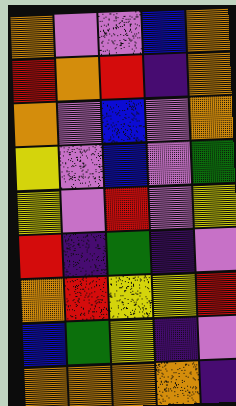[["orange", "violet", "violet", "blue", "orange"], ["red", "orange", "red", "indigo", "orange"], ["orange", "violet", "blue", "violet", "orange"], ["yellow", "violet", "blue", "violet", "green"], ["yellow", "violet", "red", "violet", "yellow"], ["red", "indigo", "green", "indigo", "violet"], ["orange", "red", "yellow", "yellow", "red"], ["blue", "green", "yellow", "indigo", "violet"], ["orange", "orange", "orange", "orange", "indigo"]]